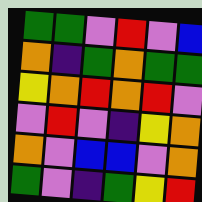[["green", "green", "violet", "red", "violet", "blue"], ["orange", "indigo", "green", "orange", "green", "green"], ["yellow", "orange", "red", "orange", "red", "violet"], ["violet", "red", "violet", "indigo", "yellow", "orange"], ["orange", "violet", "blue", "blue", "violet", "orange"], ["green", "violet", "indigo", "green", "yellow", "red"]]